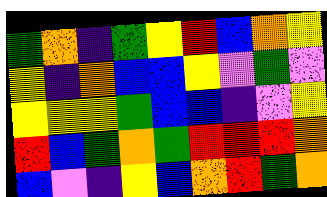[["green", "orange", "indigo", "green", "yellow", "red", "blue", "orange", "yellow"], ["yellow", "indigo", "orange", "blue", "blue", "yellow", "violet", "green", "violet"], ["yellow", "yellow", "yellow", "green", "blue", "blue", "indigo", "violet", "yellow"], ["red", "blue", "green", "orange", "green", "red", "red", "red", "orange"], ["blue", "violet", "indigo", "yellow", "blue", "orange", "red", "green", "orange"]]